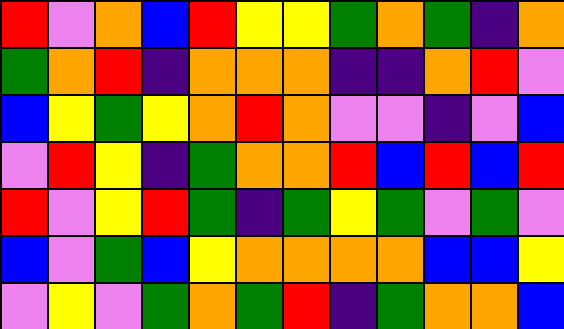[["red", "violet", "orange", "blue", "red", "yellow", "yellow", "green", "orange", "green", "indigo", "orange"], ["green", "orange", "red", "indigo", "orange", "orange", "orange", "indigo", "indigo", "orange", "red", "violet"], ["blue", "yellow", "green", "yellow", "orange", "red", "orange", "violet", "violet", "indigo", "violet", "blue"], ["violet", "red", "yellow", "indigo", "green", "orange", "orange", "red", "blue", "red", "blue", "red"], ["red", "violet", "yellow", "red", "green", "indigo", "green", "yellow", "green", "violet", "green", "violet"], ["blue", "violet", "green", "blue", "yellow", "orange", "orange", "orange", "orange", "blue", "blue", "yellow"], ["violet", "yellow", "violet", "green", "orange", "green", "red", "indigo", "green", "orange", "orange", "blue"]]